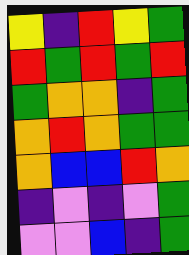[["yellow", "indigo", "red", "yellow", "green"], ["red", "green", "red", "green", "red"], ["green", "orange", "orange", "indigo", "green"], ["orange", "red", "orange", "green", "green"], ["orange", "blue", "blue", "red", "orange"], ["indigo", "violet", "indigo", "violet", "green"], ["violet", "violet", "blue", "indigo", "green"]]